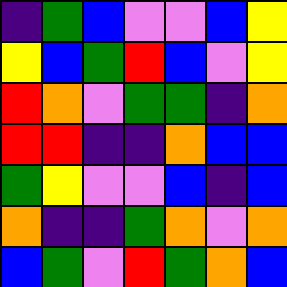[["indigo", "green", "blue", "violet", "violet", "blue", "yellow"], ["yellow", "blue", "green", "red", "blue", "violet", "yellow"], ["red", "orange", "violet", "green", "green", "indigo", "orange"], ["red", "red", "indigo", "indigo", "orange", "blue", "blue"], ["green", "yellow", "violet", "violet", "blue", "indigo", "blue"], ["orange", "indigo", "indigo", "green", "orange", "violet", "orange"], ["blue", "green", "violet", "red", "green", "orange", "blue"]]